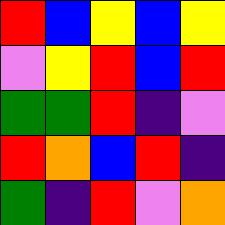[["red", "blue", "yellow", "blue", "yellow"], ["violet", "yellow", "red", "blue", "red"], ["green", "green", "red", "indigo", "violet"], ["red", "orange", "blue", "red", "indigo"], ["green", "indigo", "red", "violet", "orange"]]